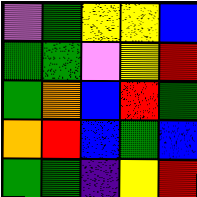[["violet", "green", "yellow", "yellow", "blue"], ["green", "green", "violet", "yellow", "red"], ["green", "orange", "blue", "red", "green"], ["orange", "red", "blue", "green", "blue"], ["green", "green", "indigo", "yellow", "red"]]